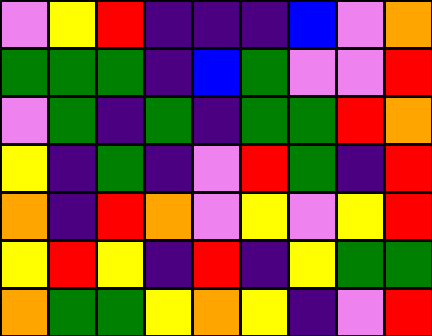[["violet", "yellow", "red", "indigo", "indigo", "indigo", "blue", "violet", "orange"], ["green", "green", "green", "indigo", "blue", "green", "violet", "violet", "red"], ["violet", "green", "indigo", "green", "indigo", "green", "green", "red", "orange"], ["yellow", "indigo", "green", "indigo", "violet", "red", "green", "indigo", "red"], ["orange", "indigo", "red", "orange", "violet", "yellow", "violet", "yellow", "red"], ["yellow", "red", "yellow", "indigo", "red", "indigo", "yellow", "green", "green"], ["orange", "green", "green", "yellow", "orange", "yellow", "indigo", "violet", "red"]]